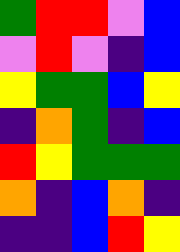[["green", "red", "red", "violet", "blue"], ["violet", "red", "violet", "indigo", "blue"], ["yellow", "green", "green", "blue", "yellow"], ["indigo", "orange", "green", "indigo", "blue"], ["red", "yellow", "green", "green", "green"], ["orange", "indigo", "blue", "orange", "indigo"], ["indigo", "indigo", "blue", "red", "yellow"]]